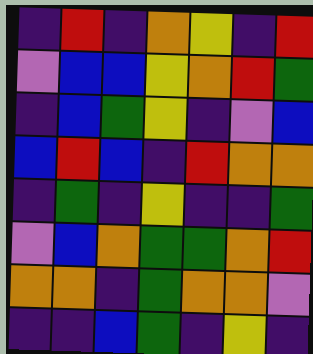[["indigo", "red", "indigo", "orange", "yellow", "indigo", "red"], ["violet", "blue", "blue", "yellow", "orange", "red", "green"], ["indigo", "blue", "green", "yellow", "indigo", "violet", "blue"], ["blue", "red", "blue", "indigo", "red", "orange", "orange"], ["indigo", "green", "indigo", "yellow", "indigo", "indigo", "green"], ["violet", "blue", "orange", "green", "green", "orange", "red"], ["orange", "orange", "indigo", "green", "orange", "orange", "violet"], ["indigo", "indigo", "blue", "green", "indigo", "yellow", "indigo"]]